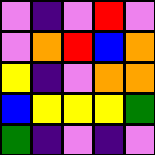[["violet", "indigo", "violet", "red", "violet"], ["violet", "orange", "red", "blue", "orange"], ["yellow", "indigo", "violet", "orange", "orange"], ["blue", "yellow", "yellow", "yellow", "green"], ["green", "indigo", "violet", "indigo", "violet"]]